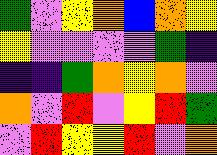[["green", "violet", "yellow", "orange", "blue", "orange", "yellow"], ["yellow", "violet", "violet", "violet", "violet", "green", "indigo"], ["indigo", "indigo", "green", "orange", "yellow", "orange", "violet"], ["orange", "violet", "red", "violet", "yellow", "red", "green"], ["violet", "red", "yellow", "yellow", "red", "violet", "orange"]]